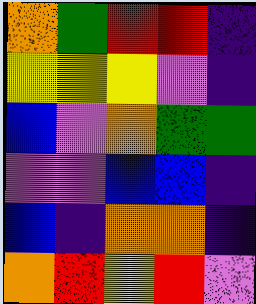[["orange", "green", "red", "red", "indigo"], ["yellow", "yellow", "yellow", "violet", "indigo"], ["blue", "violet", "orange", "green", "green"], ["violet", "violet", "blue", "blue", "indigo"], ["blue", "indigo", "orange", "orange", "indigo"], ["orange", "red", "yellow", "red", "violet"]]